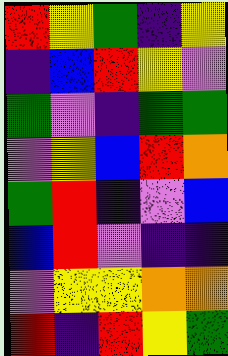[["red", "yellow", "green", "indigo", "yellow"], ["indigo", "blue", "red", "yellow", "violet"], ["green", "violet", "indigo", "green", "green"], ["violet", "yellow", "blue", "red", "orange"], ["green", "red", "indigo", "violet", "blue"], ["blue", "red", "violet", "indigo", "indigo"], ["violet", "yellow", "yellow", "orange", "orange"], ["red", "indigo", "red", "yellow", "green"]]